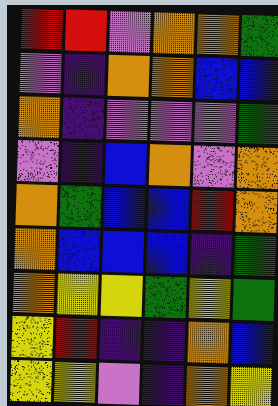[["red", "red", "violet", "orange", "orange", "green"], ["violet", "indigo", "orange", "orange", "blue", "blue"], ["orange", "indigo", "violet", "violet", "violet", "green"], ["violet", "indigo", "blue", "orange", "violet", "orange"], ["orange", "green", "blue", "blue", "red", "orange"], ["orange", "blue", "blue", "blue", "indigo", "green"], ["orange", "yellow", "yellow", "green", "yellow", "green"], ["yellow", "red", "indigo", "indigo", "orange", "blue"], ["yellow", "yellow", "violet", "indigo", "orange", "yellow"]]